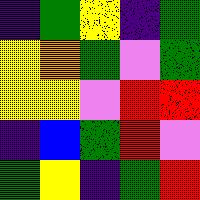[["indigo", "green", "yellow", "indigo", "green"], ["yellow", "orange", "green", "violet", "green"], ["yellow", "yellow", "violet", "red", "red"], ["indigo", "blue", "green", "red", "violet"], ["green", "yellow", "indigo", "green", "red"]]